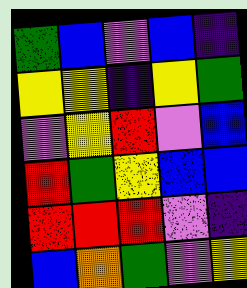[["green", "blue", "violet", "blue", "indigo"], ["yellow", "yellow", "indigo", "yellow", "green"], ["violet", "yellow", "red", "violet", "blue"], ["red", "green", "yellow", "blue", "blue"], ["red", "red", "red", "violet", "indigo"], ["blue", "orange", "green", "violet", "yellow"]]